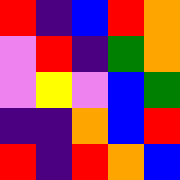[["red", "indigo", "blue", "red", "orange"], ["violet", "red", "indigo", "green", "orange"], ["violet", "yellow", "violet", "blue", "green"], ["indigo", "indigo", "orange", "blue", "red"], ["red", "indigo", "red", "orange", "blue"]]